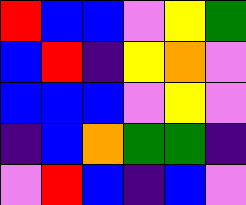[["red", "blue", "blue", "violet", "yellow", "green"], ["blue", "red", "indigo", "yellow", "orange", "violet"], ["blue", "blue", "blue", "violet", "yellow", "violet"], ["indigo", "blue", "orange", "green", "green", "indigo"], ["violet", "red", "blue", "indigo", "blue", "violet"]]